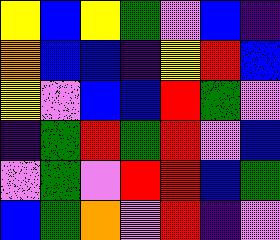[["yellow", "blue", "yellow", "green", "violet", "blue", "indigo"], ["orange", "blue", "blue", "indigo", "yellow", "red", "blue"], ["yellow", "violet", "blue", "blue", "red", "green", "violet"], ["indigo", "green", "red", "green", "red", "violet", "blue"], ["violet", "green", "violet", "red", "red", "blue", "green"], ["blue", "green", "orange", "violet", "red", "indigo", "violet"]]